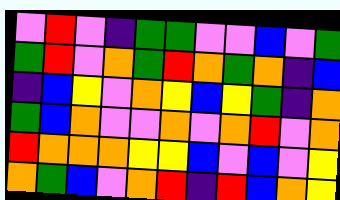[["violet", "red", "violet", "indigo", "green", "green", "violet", "violet", "blue", "violet", "green"], ["green", "red", "violet", "orange", "green", "red", "orange", "green", "orange", "indigo", "blue"], ["indigo", "blue", "yellow", "violet", "orange", "yellow", "blue", "yellow", "green", "indigo", "orange"], ["green", "blue", "orange", "violet", "violet", "orange", "violet", "orange", "red", "violet", "orange"], ["red", "orange", "orange", "orange", "yellow", "yellow", "blue", "violet", "blue", "violet", "yellow"], ["orange", "green", "blue", "violet", "orange", "red", "indigo", "red", "blue", "orange", "yellow"]]